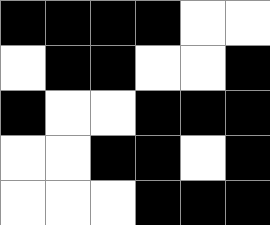[["black", "black", "black", "black", "white", "white"], ["white", "black", "black", "white", "white", "black"], ["black", "white", "white", "black", "black", "black"], ["white", "white", "black", "black", "white", "black"], ["white", "white", "white", "black", "black", "black"]]